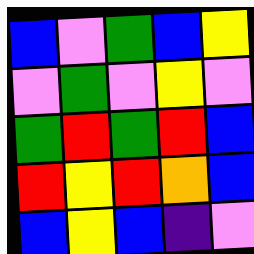[["blue", "violet", "green", "blue", "yellow"], ["violet", "green", "violet", "yellow", "violet"], ["green", "red", "green", "red", "blue"], ["red", "yellow", "red", "orange", "blue"], ["blue", "yellow", "blue", "indigo", "violet"]]